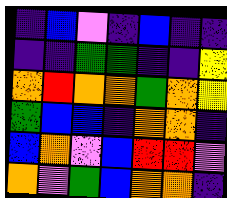[["indigo", "blue", "violet", "indigo", "blue", "indigo", "indigo"], ["indigo", "indigo", "green", "green", "indigo", "indigo", "yellow"], ["orange", "red", "orange", "orange", "green", "orange", "yellow"], ["green", "blue", "blue", "indigo", "orange", "orange", "indigo"], ["blue", "orange", "violet", "blue", "red", "red", "violet"], ["orange", "violet", "green", "blue", "orange", "orange", "indigo"]]